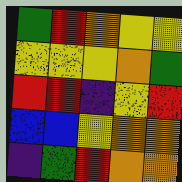[["green", "red", "orange", "yellow", "yellow"], ["yellow", "yellow", "yellow", "orange", "green"], ["red", "red", "indigo", "yellow", "red"], ["blue", "blue", "yellow", "orange", "orange"], ["indigo", "green", "red", "orange", "orange"]]